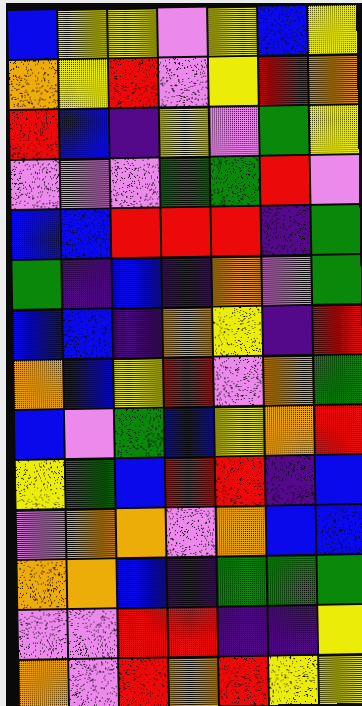[["blue", "yellow", "yellow", "violet", "yellow", "blue", "yellow"], ["orange", "yellow", "red", "violet", "yellow", "red", "orange"], ["red", "blue", "indigo", "yellow", "violet", "green", "yellow"], ["violet", "violet", "violet", "green", "green", "red", "violet"], ["blue", "blue", "red", "red", "red", "indigo", "green"], ["green", "indigo", "blue", "indigo", "orange", "violet", "green"], ["blue", "blue", "indigo", "orange", "yellow", "indigo", "red"], ["orange", "blue", "yellow", "red", "violet", "orange", "green"], ["blue", "violet", "green", "blue", "yellow", "orange", "red"], ["yellow", "green", "blue", "red", "red", "indigo", "blue"], ["violet", "orange", "orange", "violet", "orange", "blue", "blue"], ["orange", "orange", "blue", "indigo", "green", "green", "green"], ["violet", "violet", "red", "red", "indigo", "indigo", "yellow"], ["orange", "violet", "red", "orange", "red", "yellow", "yellow"]]